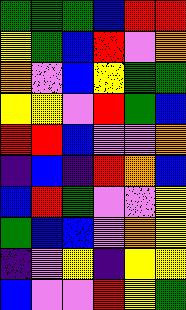[["green", "green", "green", "blue", "red", "red"], ["yellow", "green", "blue", "red", "violet", "orange"], ["orange", "violet", "blue", "yellow", "green", "green"], ["yellow", "yellow", "violet", "red", "green", "blue"], ["red", "red", "blue", "violet", "violet", "orange"], ["indigo", "blue", "indigo", "red", "orange", "blue"], ["blue", "red", "green", "violet", "violet", "yellow"], ["green", "blue", "blue", "violet", "orange", "yellow"], ["indigo", "violet", "yellow", "indigo", "yellow", "yellow"], ["blue", "violet", "violet", "red", "yellow", "green"]]